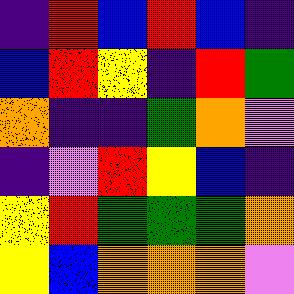[["indigo", "red", "blue", "red", "blue", "indigo"], ["blue", "red", "yellow", "indigo", "red", "green"], ["orange", "indigo", "indigo", "green", "orange", "violet"], ["indigo", "violet", "red", "yellow", "blue", "indigo"], ["yellow", "red", "green", "green", "green", "orange"], ["yellow", "blue", "orange", "orange", "orange", "violet"]]